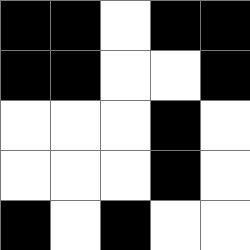[["black", "black", "white", "black", "black"], ["black", "black", "white", "white", "black"], ["white", "white", "white", "black", "white"], ["white", "white", "white", "black", "white"], ["black", "white", "black", "white", "white"]]